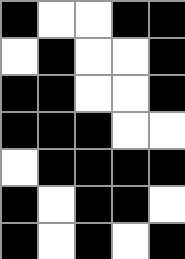[["black", "white", "white", "black", "black"], ["white", "black", "white", "white", "black"], ["black", "black", "white", "white", "black"], ["black", "black", "black", "white", "white"], ["white", "black", "black", "black", "black"], ["black", "white", "black", "black", "white"], ["black", "white", "black", "white", "black"]]